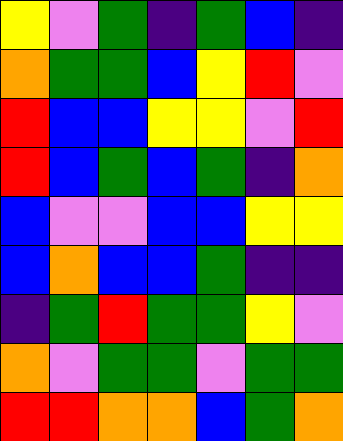[["yellow", "violet", "green", "indigo", "green", "blue", "indigo"], ["orange", "green", "green", "blue", "yellow", "red", "violet"], ["red", "blue", "blue", "yellow", "yellow", "violet", "red"], ["red", "blue", "green", "blue", "green", "indigo", "orange"], ["blue", "violet", "violet", "blue", "blue", "yellow", "yellow"], ["blue", "orange", "blue", "blue", "green", "indigo", "indigo"], ["indigo", "green", "red", "green", "green", "yellow", "violet"], ["orange", "violet", "green", "green", "violet", "green", "green"], ["red", "red", "orange", "orange", "blue", "green", "orange"]]